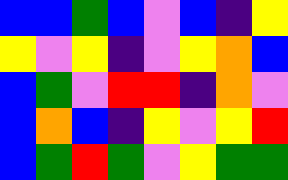[["blue", "blue", "green", "blue", "violet", "blue", "indigo", "yellow"], ["yellow", "violet", "yellow", "indigo", "violet", "yellow", "orange", "blue"], ["blue", "green", "violet", "red", "red", "indigo", "orange", "violet"], ["blue", "orange", "blue", "indigo", "yellow", "violet", "yellow", "red"], ["blue", "green", "red", "green", "violet", "yellow", "green", "green"]]